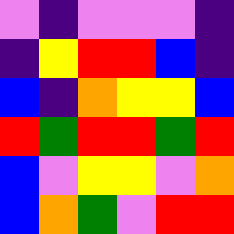[["violet", "indigo", "violet", "violet", "violet", "indigo"], ["indigo", "yellow", "red", "red", "blue", "indigo"], ["blue", "indigo", "orange", "yellow", "yellow", "blue"], ["red", "green", "red", "red", "green", "red"], ["blue", "violet", "yellow", "yellow", "violet", "orange"], ["blue", "orange", "green", "violet", "red", "red"]]